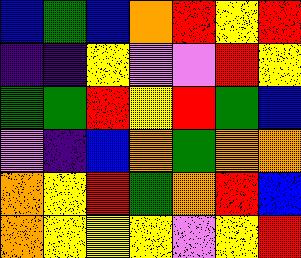[["blue", "green", "blue", "orange", "red", "yellow", "red"], ["indigo", "indigo", "yellow", "violet", "violet", "red", "yellow"], ["green", "green", "red", "yellow", "red", "green", "blue"], ["violet", "indigo", "blue", "orange", "green", "orange", "orange"], ["orange", "yellow", "red", "green", "orange", "red", "blue"], ["orange", "yellow", "yellow", "yellow", "violet", "yellow", "red"]]